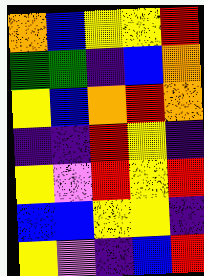[["orange", "blue", "yellow", "yellow", "red"], ["green", "green", "indigo", "blue", "orange"], ["yellow", "blue", "orange", "red", "orange"], ["indigo", "indigo", "red", "yellow", "indigo"], ["yellow", "violet", "red", "yellow", "red"], ["blue", "blue", "yellow", "yellow", "indigo"], ["yellow", "violet", "indigo", "blue", "red"]]